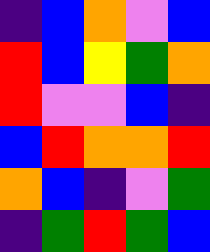[["indigo", "blue", "orange", "violet", "blue"], ["red", "blue", "yellow", "green", "orange"], ["red", "violet", "violet", "blue", "indigo"], ["blue", "red", "orange", "orange", "red"], ["orange", "blue", "indigo", "violet", "green"], ["indigo", "green", "red", "green", "blue"]]